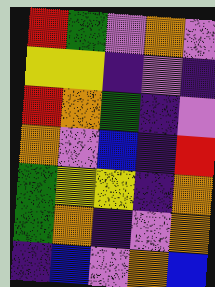[["red", "green", "violet", "orange", "violet"], ["yellow", "yellow", "indigo", "violet", "indigo"], ["red", "orange", "green", "indigo", "violet"], ["orange", "violet", "blue", "indigo", "red"], ["green", "yellow", "yellow", "indigo", "orange"], ["green", "orange", "indigo", "violet", "orange"], ["indigo", "blue", "violet", "orange", "blue"]]